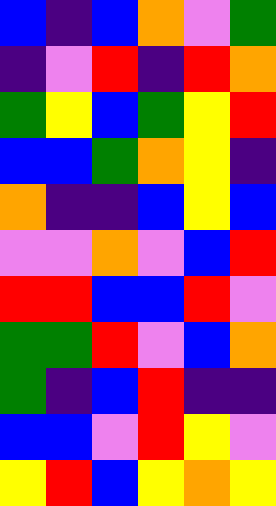[["blue", "indigo", "blue", "orange", "violet", "green"], ["indigo", "violet", "red", "indigo", "red", "orange"], ["green", "yellow", "blue", "green", "yellow", "red"], ["blue", "blue", "green", "orange", "yellow", "indigo"], ["orange", "indigo", "indigo", "blue", "yellow", "blue"], ["violet", "violet", "orange", "violet", "blue", "red"], ["red", "red", "blue", "blue", "red", "violet"], ["green", "green", "red", "violet", "blue", "orange"], ["green", "indigo", "blue", "red", "indigo", "indigo"], ["blue", "blue", "violet", "red", "yellow", "violet"], ["yellow", "red", "blue", "yellow", "orange", "yellow"]]